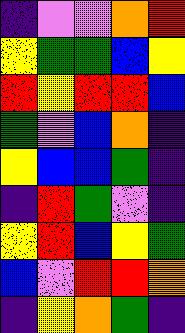[["indigo", "violet", "violet", "orange", "red"], ["yellow", "green", "green", "blue", "yellow"], ["red", "yellow", "red", "red", "blue"], ["green", "violet", "blue", "orange", "indigo"], ["yellow", "blue", "blue", "green", "indigo"], ["indigo", "red", "green", "violet", "indigo"], ["yellow", "red", "blue", "yellow", "green"], ["blue", "violet", "red", "red", "orange"], ["indigo", "yellow", "orange", "green", "indigo"]]